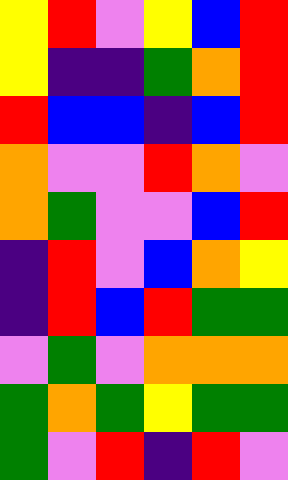[["yellow", "red", "violet", "yellow", "blue", "red"], ["yellow", "indigo", "indigo", "green", "orange", "red"], ["red", "blue", "blue", "indigo", "blue", "red"], ["orange", "violet", "violet", "red", "orange", "violet"], ["orange", "green", "violet", "violet", "blue", "red"], ["indigo", "red", "violet", "blue", "orange", "yellow"], ["indigo", "red", "blue", "red", "green", "green"], ["violet", "green", "violet", "orange", "orange", "orange"], ["green", "orange", "green", "yellow", "green", "green"], ["green", "violet", "red", "indigo", "red", "violet"]]